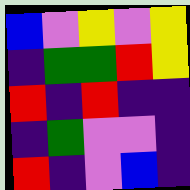[["blue", "violet", "yellow", "violet", "yellow"], ["indigo", "green", "green", "red", "yellow"], ["red", "indigo", "red", "indigo", "indigo"], ["indigo", "green", "violet", "violet", "indigo"], ["red", "indigo", "violet", "blue", "indigo"]]